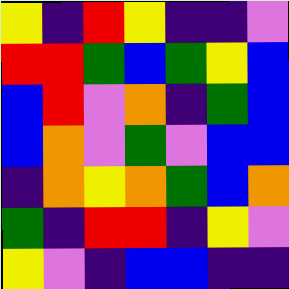[["yellow", "indigo", "red", "yellow", "indigo", "indigo", "violet"], ["red", "red", "green", "blue", "green", "yellow", "blue"], ["blue", "red", "violet", "orange", "indigo", "green", "blue"], ["blue", "orange", "violet", "green", "violet", "blue", "blue"], ["indigo", "orange", "yellow", "orange", "green", "blue", "orange"], ["green", "indigo", "red", "red", "indigo", "yellow", "violet"], ["yellow", "violet", "indigo", "blue", "blue", "indigo", "indigo"]]